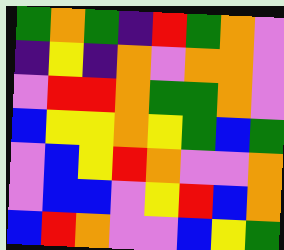[["green", "orange", "green", "indigo", "red", "green", "orange", "violet"], ["indigo", "yellow", "indigo", "orange", "violet", "orange", "orange", "violet"], ["violet", "red", "red", "orange", "green", "green", "orange", "violet"], ["blue", "yellow", "yellow", "orange", "yellow", "green", "blue", "green"], ["violet", "blue", "yellow", "red", "orange", "violet", "violet", "orange"], ["violet", "blue", "blue", "violet", "yellow", "red", "blue", "orange"], ["blue", "red", "orange", "violet", "violet", "blue", "yellow", "green"]]